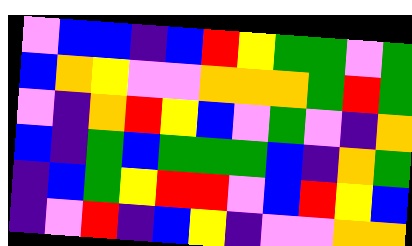[["violet", "blue", "blue", "indigo", "blue", "red", "yellow", "green", "green", "violet", "green"], ["blue", "orange", "yellow", "violet", "violet", "orange", "orange", "orange", "green", "red", "green"], ["violet", "indigo", "orange", "red", "yellow", "blue", "violet", "green", "violet", "indigo", "orange"], ["blue", "indigo", "green", "blue", "green", "green", "green", "blue", "indigo", "orange", "green"], ["indigo", "blue", "green", "yellow", "red", "red", "violet", "blue", "red", "yellow", "blue"], ["indigo", "violet", "red", "indigo", "blue", "yellow", "indigo", "violet", "violet", "orange", "orange"]]